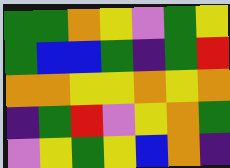[["green", "green", "orange", "yellow", "violet", "green", "yellow"], ["green", "blue", "blue", "green", "indigo", "green", "red"], ["orange", "orange", "yellow", "yellow", "orange", "yellow", "orange"], ["indigo", "green", "red", "violet", "yellow", "orange", "green"], ["violet", "yellow", "green", "yellow", "blue", "orange", "indigo"]]